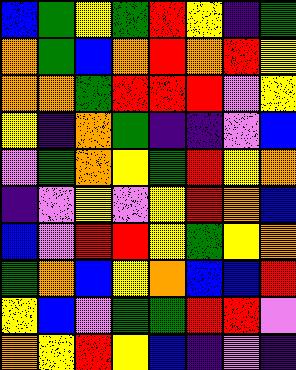[["blue", "green", "yellow", "green", "red", "yellow", "indigo", "green"], ["orange", "green", "blue", "orange", "red", "orange", "red", "yellow"], ["orange", "orange", "green", "red", "red", "red", "violet", "yellow"], ["yellow", "indigo", "orange", "green", "indigo", "indigo", "violet", "blue"], ["violet", "green", "orange", "yellow", "green", "red", "yellow", "orange"], ["indigo", "violet", "yellow", "violet", "yellow", "red", "orange", "blue"], ["blue", "violet", "red", "red", "yellow", "green", "yellow", "orange"], ["green", "orange", "blue", "yellow", "orange", "blue", "blue", "red"], ["yellow", "blue", "violet", "green", "green", "red", "red", "violet"], ["orange", "yellow", "red", "yellow", "blue", "indigo", "violet", "indigo"]]